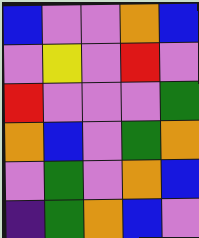[["blue", "violet", "violet", "orange", "blue"], ["violet", "yellow", "violet", "red", "violet"], ["red", "violet", "violet", "violet", "green"], ["orange", "blue", "violet", "green", "orange"], ["violet", "green", "violet", "orange", "blue"], ["indigo", "green", "orange", "blue", "violet"]]